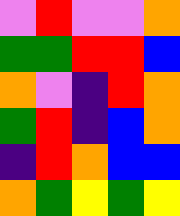[["violet", "red", "violet", "violet", "orange"], ["green", "green", "red", "red", "blue"], ["orange", "violet", "indigo", "red", "orange"], ["green", "red", "indigo", "blue", "orange"], ["indigo", "red", "orange", "blue", "blue"], ["orange", "green", "yellow", "green", "yellow"]]